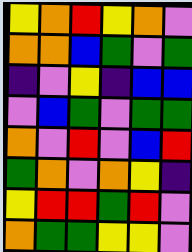[["yellow", "orange", "red", "yellow", "orange", "violet"], ["orange", "orange", "blue", "green", "violet", "green"], ["indigo", "violet", "yellow", "indigo", "blue", "blue"], ["violet", "blue", "green", "violet", "green", "green"], ["orange", "violet", "red", "violet", "blue", "red"], ["green", "orange", "violet", "orange", "yellow", "indigo"], ["yellow", "red", "red", "green", "red", "violet"], ["orange", "green", "green", "yellow", "yellow", "violet"]]